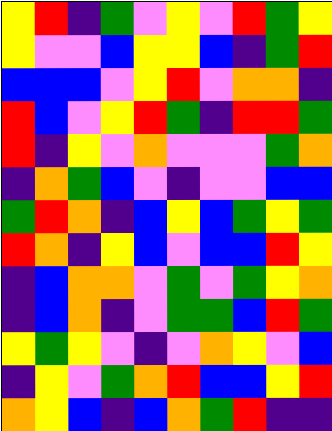[["yellow", "red", "indigo", "green", "violet", "yellow", "violet", "red", "green", "yellow"], ["yellow", "violet", "violet", "blue", "yellow", "yellow", "blue", "indigo", "green", "red"], ["blue", "blue", "blue", "violet", "yellow", "red", "violet", "orange", "orange", "indigo"], ["red", "blue", "violet", "yellow", "red", "green", "indigo", "red", "red", "green"], ["red", "indigo", "yellow", "violet", "orange", "violet", "violet", "violet", "green", "orange"], ["indigo", "orange", "green", "blue", "violet", "indigo", "violet", "violet", "blue", "blue"], ["green", "red", "orange", "indigo", "blue", "yellow", "blue", "green", "yellow", "green"], ["red", "orange", "indigo", "yellow", "blue", "violet", "blue", "blue", "red", "yellow"], ["indigo", "blue", "orange", "orange", "violet", "green", "violet", "green", "yellow", "orange"], ["indigo", "blue", "orange", "indigo", "violet", "green", "green", "blue", "red", "green"], ["yellow", "green", "yellow", "violet", "indigo", "violet", "orange", "yellow", "violet", "blue"], ["indigo", "yellow", "violet", "green", "orange", "red", "blue", "blue", "yellow", "red"], ["orange", "yellow", "blue", "indigo", "blue", "orange", "green", "red", "indigo", "indigo"]]